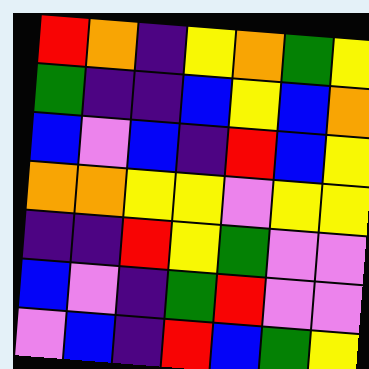[["red", "orange", "indigo", "yellow", "orange", "green", "yellow"], ["green", "indigo", "indigo", "blue", "yellow", "blue", "orange"], ["blue", "violet", "blue", "indigo", "red", "blue", "yellow"], ["orange", "orange", "yellow", "yellow", "violet", "yellow", "yellow"], ["indigo", "indigo", "red", "yellow", "green", "violet", "violet"], ["blue", "violet", "indigo", "green", "red", "violet", "violet"], ["violet", "blue", "indigo", "red", "blue", "green", "yellow"]]